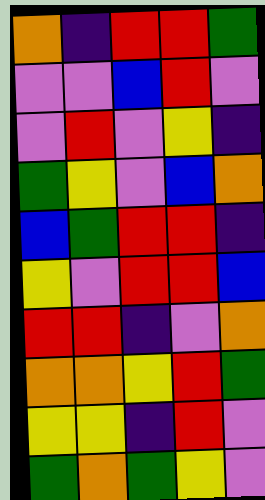[["orange", "indigo", "red", "red", "green"], ["violet", "violet", "blue", "red", "violet"], ["violet", "red", "violet", "yellow", "indigo"], ["green", "yellow", "violet", "blue", "orange"], ["blue", "green", "red", "red", "indigo"], ["yellow", "violet", "red", "red", "blue"], ["red", "red", "indigo", "violet", "orange"], ["orange", "orange", "yellow", "red", "green"], ["yellow", "yellow", "indigo", "red", "violet"], ["green", "orange", "green", "yellow", "violet"]]